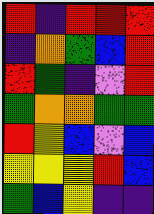[["red", "indigo", "red", "red", "red"], ["indigo", "orange", "green", "blue", "red"], ["red", "green", "indigo", "violet", "red"], ["green", "orange", "orange", "green", "green"], ["red", "yellow", "blue", "violet", "blue"], ["yellow", "yellow", "yellow", "red", "blue"], ["green", "blue", "yellow", "indigo", "indigo"]]